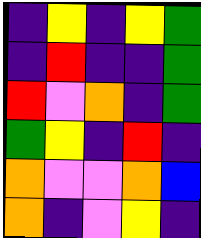[["indigo", "yellow", "indigo", "yellow", "green"], ["indigo", "red", "indigo", "indigo", "green"], ["red", "violet", "orange", "indigo", "green"], ["green", "yellow", "indigo", "red", "indigo"], ["orange", "violet", "violet", "orange", "blue"], ["orange", "indigo", "violet", "yellow", "indigo"]]